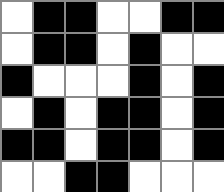[["white", "black", "black", "white", "white", "black", "black"], ["white", "black", "black", "white", "black", "white", "white"], ["black", "white", "white", "white", "black", "white", "black"], ["white", "black", "white", "black", "black", "white", "black"], ["black", "black", "white", "black", "black", "white", "black"], ["white", "white", "black", "black", "white", "white", "white"]]